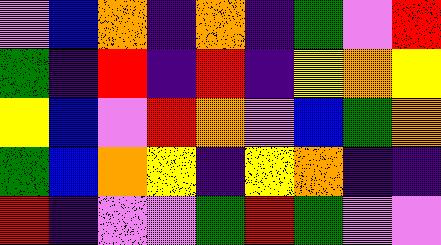[["violet", "blue", "orange", "indigo", "orange", "indigo", "green", "violet", "red"], ["green", "indigo", "red", "indigo", "red", "indigo", "yellow", "orange", "yellow"], ["yellow", "blue", "violet", "red", "orange", "violet", "blue", "green", "orange"], ["green", "blue", "orange", "yellow", "indigo", "yellow", "orange", "indigo", "indigo"], ["red", "indigo", "violet", "violet", "green", "red", "green", "violet", "violet"]]